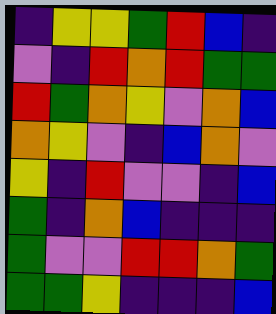[["indigo", "yellow", "yellow", "green", "red", "blue", "indigo"], ["violet", "indigo", "red", "orange", "red", "green", "green"], ["red", "green", "orange", "yellow", "violet", "orange", "blue"], ["orange", "yellow", "violet", "indigo", "blue", "orange", "violet"], ["yellow", "indigo", "red", "violet", "violet", "indigo", "blue"], ["green", "indigo", "orange", "blue", "indigo", "indigo", "indigo"], ["green", "violet", "violet", "red", "red", "orange", "green"], ["green", "green", "yellow", "indigo", "indigo", "indigo", "blue"]]